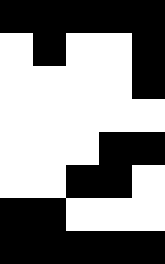[["black", "black", "black", "black", "black"], ["white", "black", "white", "white", "black"], ["white", "white", "white", "white", "black"], ["white", "white", "white", "white", "white"], ["white", "white", "white", "black", "black"], ["white", "white", "black", "black", "white"], ["black", "black", "white", "white", "white"], ["black", "black", "black", "black", "black"]]